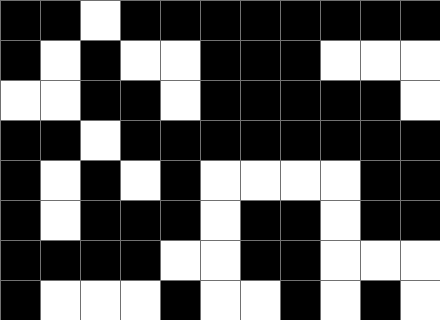[["black", "black", "white", "black", "black", "black", "black", "black", "black", "black", "black"], ["black", "white", "black", "white", "white", "black", "black", "black", "white", "white", "white"], ["white", "white", "black", "black", "white", "black", "black", "black", "black", "black", "white"], ["black", "black", "white", "black", "black", "black", "black", "black", "black", "black", "black"], ["black", "white", "black", "white", "black", "white", "white", "white", "white", "black", "black"], ["black", "white", "black", "black", "black", "white", "black", "black", "white", "black", "black"], ["black", "black", "black", "black", "white", "white", "black", "black", "white", "white", "white"], ["black", "white", "white", "white", "black", "white", "white", "black", "white", "black", "white"]]